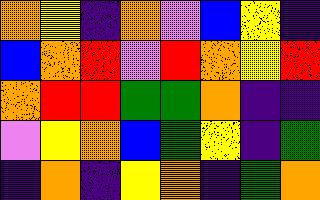[["orange", "yellow", "indigo", "orange", "violet", "blue", "yellow", "indigo"], ["blue", "orange", "red", "violet", "red", "orange", "yellow", "red"], ["orange", "red", "red", "green", "green", "orange", "indigo", "indigo"], ["violet", "yellow", "orange", "blue", "green", "yellow", "indigo", "green"], ["indigo", "orange", "indigo", "yellow", "orange", "indigo", "green", "orange"]]